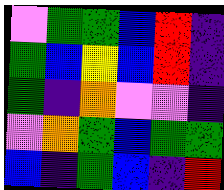[["violet", "green", "green", "blue", "red", "indigo"], ["green", "blue", "yellow", "blue", "red", "indigo"], ["green", "indigo", "orange", "violet", "violet", "indigo"], ["violet", "orange", "green", "blue", "green", "green"], ["blue", "indigo", "green", "blue", "indigo", "red"]]